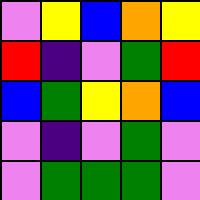[["violet", "yellow", "blue", "orange", "yellow"], ["red", "indigo", "violet", "green", "red"], ["blue", "green", "yellow", "orange", "blue"], ["violet", "indigo", "violet", "green", "violet"], ["violet", "green", "green", "green", "violet"]]